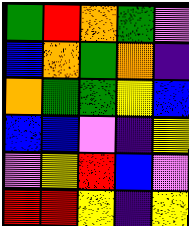[["green", "red", "orange", "green", "violet"], ["blue", "orange", "green", "orange", "indigo"], ["orange", "green", "green", "yellow", "blue"], ["blue", "blue", "violet", "indigo", "yellow"], ["violet", "yellow", "red", "blue", "violet"], ["red", "red", "yellow", "indigo", "yellow"]]